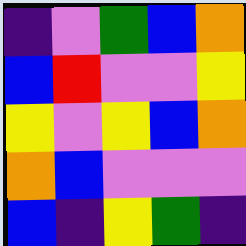[["indigo", "violet", "green", "blue", "orange"], ["blue", "red", "violet", "violet", "yellow"], ["yellow", "violet", "yellow", "blue", "orange"], ["orange", "blue", "violet", "violet", "violet"], ["blue", "indigo", "yellow", "green", "indigo"]]